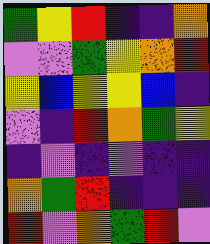[["green", "yellow", "red", "indigo", "indigo", "orange"], ["violet", "violet", "green", "yellow", "orange", "red"], ["yellow", "blue", "yellow", "yellow", "blue", "indigo"], ["violet", "indigo", "red", "orange", "green", "yellow"], ["indigo", "violet", "indigo", "violet", "indigo", "indigo"], ["orange", "green", "red", "indigo", "indigo", "indigo"], ["red", "violet", "orange", "green", "red", "violet"]]